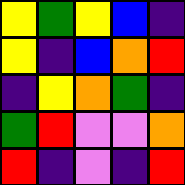[["yellow", "green", "yellow", "blue", "indigo"], ["yellow", "indigo", "blue", "orange", "red"], ["indigo", "yellow", "orange", "green", "indigo"], ["green", "red", "violet", "violet", "orange"], ["red", "indigo", "violet", "indigo", "red"]]